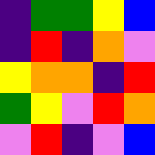[["indigo", "green", "green", "yellow", "blue"], ["indigo", "red", "indigo", "orange", "violet"], ["yellow", "orange", "orange", "indigo", "red"], ["green", "yellow", "violet", "red", "orange"], ["violet", "red", "indigo", "violet", "blue"]]